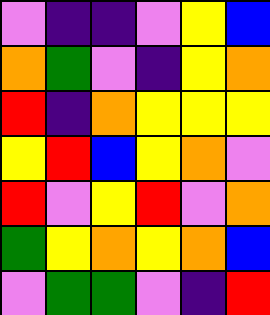[["violet", "indigo", "indigo", "violet", "yellow", "blue"], ["orange", "green", "violet", "indigo", "yellow", "orange"], ["red", "indigo", "orange", "yellow", "yellow", "yellow"], ["yellow", "red", "blue", "yellow", "orange", "violet"], ["red", "violet", "yellow", "red", "violet", "orange"], ["green", "yellow", "orange", "yellow", "orange", "blue"], ["violet", "green", "green", "violet", "indigo", "red"]]